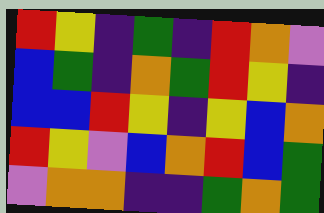[["red", "yellow", "indigo", "green", "indigo", "red", "orange", "violet"], ["blue", "green", "indigo", "orange", "green", "red", "yellow", "indigo"], ["blue", "blue", "red", "yellow", "indigo", "yellow", "blue", "orange"], ["red", "yellow", "violet", "blue", "orange", "red", "blue", "green"], ["violet", "orange", "orange", "indigo", "indigo", "green", "orange", "green"]]